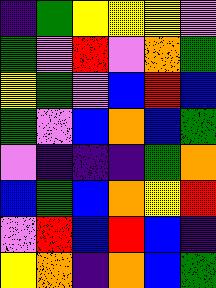[["indigo", "green", "yellow", "yellow", "yellow", "violet"], ["green", "violet", "red", "violet", "orange", "green"], ["yellow", "green", "violet", "blue", "red", "blue"], ["green", "violet", "blue", "orange", "blue", "green"], ["violet", "indigo", "indigo", "indigo", "green", "orange"], ["blue", "green", "blue", "orange", "yellow", "red"], ["violet", "red", "blue", "red", "blue", "indigo"], ["yellow", "orange", "indigo", "orange", "blue", "green"]]